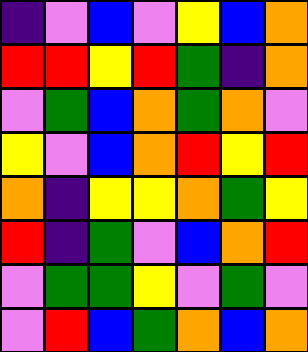[["indigo", "violet", "blue", "violet", "yellow", "blue", "orange"], ["red", "red", "yellow", "red", "green", "indigo", "orange"], ["violet", "green", "blue", "orange", "green", "orange", "violet"], ["yellow", "violet", "blue", "orange", "red", "yellow", "red"], ["orange", "indigo", "yellow", "yellow", "orange", "green", "yellow"], ["red", "indigo", "green", "violet", "blue", "orange", "red"], ["violet", "green", "green", "yellow", "violet", "green", "violet"], ["violet", "red", "blue", "green", "orange", "blue", "orange"]]